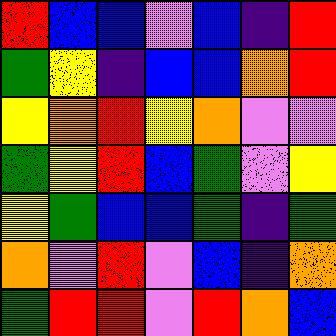[["red", "blue", "blue", "violet", "blue", "indigo", "red"], ["green", "yellow", "indigo", "blue", "blue", "orange", "red"], ["yellow", "orange", "red", "yellow", "orange", "violet", "violet"], ["green", "yellow", "red", "blue", "green", "violet", "yellow"], ["yellow", "green", "blue", "blue", "green", "indigo", "green"], ["orange", "violet", "red", "violet", "blue", "indigo", "orange"], ["green", "red", "red", "violet", "red", "orange", "blue"]]